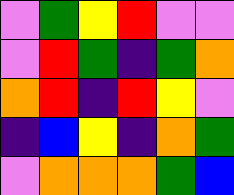[["violet", "green", "yellow", "red", "violet", "violet"], ["violet", "red", "green", "indigo", "green", "orange"], ["orange", "red", "indigo", "red", "yellow", "violet"], ["indigo", "blue", "yellow", "indigo", "orange", "green"], ["violet", "orange", "orange", "orange", "green", "blue"]]